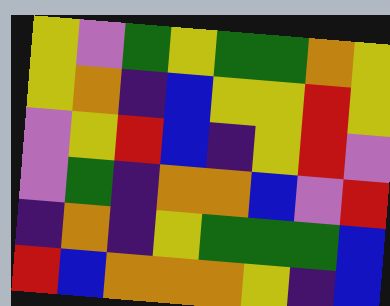[["yellow", "violet", "green", "yellow", "green", "green", "orange", "yellow"], ["yellow", "orange", "indigo", "blue", "yellow", "yellow", "red", "yellow"], ["violet", "yellow", "red", "blue", "indigo", "yellow", "red", "violet"], ["violet", "green", "indigo", "orange", "orange", "blue", "violet", "red"], ["indigo", "orange", "indigo", "yellow", "green", "green", "green", "blue"], ["red", "blue", "orange", "orange", "orange", "yellow", "indigo", "blue"]]